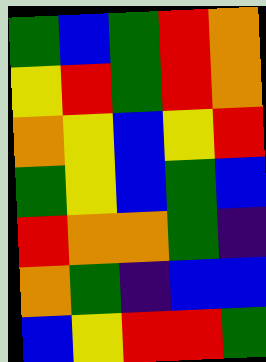[["green", "blue", "green", "red", "orange"], ["yellow", "red", "green", "red", "orange"], ["orange", "yellow", "blue", "yellow", "red"], ["green", "yellow", "blue", "green", "blue"], ["red", "orange", "orange", "green", "indigo"], ["orange", "green", "indigo", "blue", "blue"], ["blue", "yellow", "red", "red", "green"]]